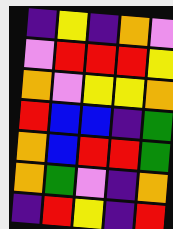[["indigo", "yellow", "indigo", "orange", "violet"], ["violet", "red", "red", "red", "yellow"], ["orange", "violet", "yellow", "yellow", "orange"], ["red", "blue", "blue", "indigo", "green"], ["orange", "blue", "red", "red", "green"], ["orange", "green", "violet", "indigo", "orange"], ["indigo", "red", "yellow", "indigo", "red"]]